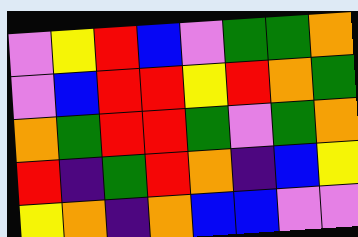[["violet", "yellow", "red", "blue", "violet", "green", "green", "orange"], ["violet", "blue", "red", "red", "yellow", "red", "orange", "green"], ["orange", "green", "red", "red", "green", "violet", "green", "orange"], ["red", "indigo", "green", "red", "orange", "indigo", "blue", "yellow"], ["yellow", "orange", "indigo", "orange", "blue", "blue", "violet", "violet"]]